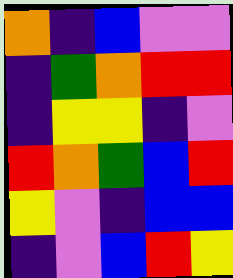[["orange", "indigo", "blue", "violet", "violet"], ["indigo", "green", "orange", "red", "red"], ["indigo", "yellow", "yellow", "indigo", "violet"], ["red", "orange", "green", "blue", "red"], ["yellow", "violet", "indigo", "blue", "blue"], ["indigo", "violet", "blue", "red", "yellow"]]